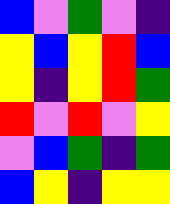[["blue", "violet", "green", "violet", "indigo"], ["yellow", "blue", "yellow", "red", "blue"], ["yellow", "indigo", "yellow", "red", "green"], ["red", "violet", "red", "violet", "yellow"], ["violet", "blue", "green", "indigo", "green"], ["blue", "yellow", "indigo", "yellow", "yellow"]]